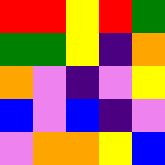[["red", "red", "yellow", "red", "green"], ["green", "green", "yellow", "indigo", "orange"], ["orange", "violet", "indigo", "violet", "yellow"], ["blue", "violet", "blue", "indigo", "violet"], ["violet", "orange", "orange", "yellow", "blue"]]